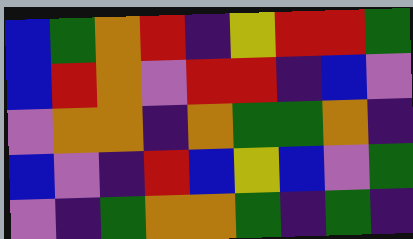[["blue", "green", "orange", "red", "indigo", "yellow", "red", "red", "green"], ["blue", "red", "orange", "violet", "red", "red", "indigo", "blue", "violet"], ["violet", "orange", "orange", "indigo", "orange", "green", "green", "orange", "indigo"], ["blue", "violet", "indigo", "red", "blue", "yellow", "blue", "violet", "green"], ["violet", "indigo", "green", "orange", "orange", "green", "indigo", "green", "indigo"]]